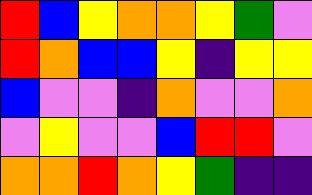[["red", "blue", "yellow", "orange", "orange", "yellow", "green", "violet"], ["red", "orange", "blue", "blue", "yellow", "indigo", "yellow", "yellow"], ["blue", "violet", "violet", "indigo", "orange", "violet", "violet", "orange"], ["violet", "yellow", "violet", "violet", "blue", "red", "red", "violet"], ["orange", "orange", "red", "orange", "yellow", "green", "indigo", "indigo"]]